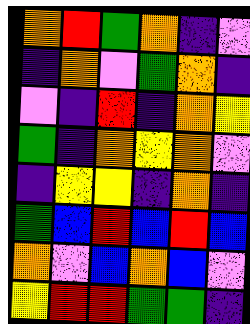[["orange", "red", "green", "orange", "indigo", "violet"], ["indigo", "orange", "violet", "green", "orange", "indigo"], ["violet", "indigo", "red", "indigo", "orange", "yellow"], ["green", "indigo", "orange", "yellow", "orange", "violet"], ["indigo", "yellow", "yellow", "indigo", "orange", "indigo"], ["green", "blue", "red", "blue", "red", "blue"], ["orange", "violet", "blue", "orange", "blue", "violet"], ["yellow", "red", "red", "green", "green", "indigo"]]